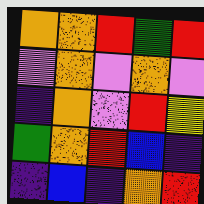[["orange", "orange", "red", "green", "red"], ["violet", "orange", "violet", "orange", "violet"], ["indigo", "orange", "violet", "red", "yellow"], ["green", "orange", "red", "blue", "indigo"], ["indigo", "blue", "indigo", "orange", "red"]]